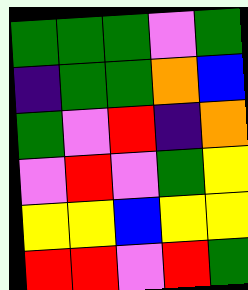[["green", "green", "green", "violet", "green"], ["indigo", "green", "green", "orange", "blue"], ["green", "violet", "red", "indigo", "orange"], ["violet", "red", "violet", "green", "yellow"], ["yellow", "yellow", "blue", "yellow", "yellow"], ["red", "red", "violet", "red", "green"]]